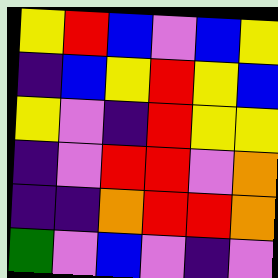[["yellow", "red", "blue", "violet", "blue", "yellow"], ["indigo", "blue", "yellow", "red", "yellow", "blue"], ["yellow", "violet", "indigo", "red", "yellow", "yellow"], ["indigo", "violet", "red", "red", "violet", "orange"], ["indigo", "indigo", "orange", "red", "red", "orange"], ["green", "violet", "blue", "violet", "indigo", "violet"]]